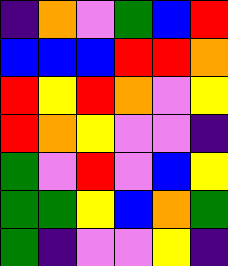[["indigo", "orange", "violet", "green", "blue", "red"], ["blue", "blue", "blue", "red", "red", "orange"], ["red", "yellow", "red", "orange", "violet", "yellow"], ["red", "orange", "yellow", "violet", "violet", "indigo"], ["green", "violet", "red", "violet", "blue", "yellow"], ["green", "green", "yellow", "blue", "orange", "green"], ["green", "indigo", "violet", "violet", "yellow", "indigo"]]